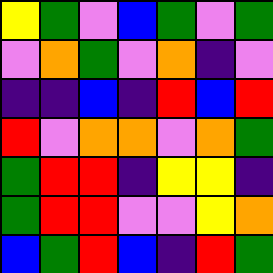[["yellow", "green", "violet", "blue", "green", "violet", "green"], ["violet", "orange", "green", "violet", "orange", "indigo", "violet"], ["indigo", "indigo", "blue", "indigo", "red", "blue", "red"], ["red", "violet", "orange", "orange", "violet", "orange", "green"], ["green", "red", "red", "indigo", "yellow", "yellow", "indigo"], ["green", "red", "red", "violet", "violet", "yellow", "orange"], ["blue", "green", "red", "blue", "indigo", "red", "green"]]